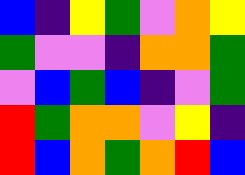[["blue", "indigo", "yellow", "green", "violet", "orange", "yellow"], ["green", "violet", "violet", "indigo", "orange", "orange", "green"], ["violet", "blue", "green", "blue", "indigo", "violet", "green"], ["red", "green", "orange", "orange", "violet", "yellow", "indigo"], ["red", "blue", "orange", "green", "orange", "red", "blue"]]